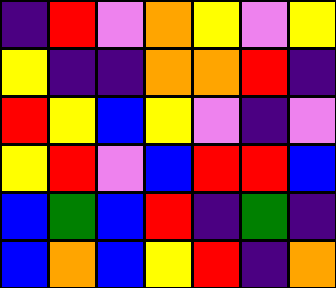[["indigo", "red", "violet", "orange", "yellow", "violet", "yellow"], ["yellow", "indigo", "indigo", "orange", "orange", "red", "indigo"], ["red", "yellow", "blue", "yellow", "violet", "indigo", "violet"], ["yellow", "red", "violet", "blue", "red", "red", "blue"], ["blue", "green", "blue", "red", "indigo", "green", "indigo"], ["blue", "orange", "blue", "yellow", "red", "indigo", "orange"]]